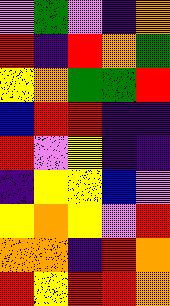[["violet", "green", "violet", "indigo", "orange"], ["red", "indigo", "red", "orange", "green"], ["yellow", "orange", "green", "green", "red"], ["blue", "red", "red", "indigo", "indigo"], ["red", "violet", "yellow", "indigo", "indigo"], ["indigo", "yellow", "yellow", "blue", "violet"], ["yellow", "orange", "yellow", "violet", "red"], ["orange", "orange", "indigo", "red", "orange"], ["red", "yellow", "red", "red", "orange"]]